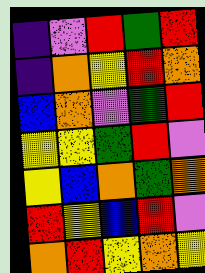[["indigo", "violet", "red", "green", "red"], ["indigo", "orange", "yellow", "red", "orange"], ["blue", "orange", "violet", "green", "red"], ["yellow", "yellow", "green", "red", "violet"], ["yellow", "blue", "orange", "green", "orange"], ["red", "yellow", "blue", "red", "violet"], ["orange", "red", "yellow", "orange", "yellow"]]